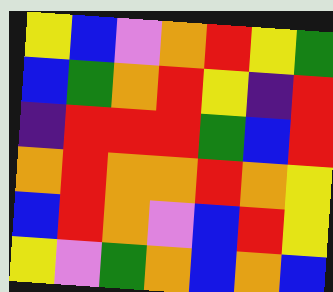[["yellow", "blue", "violet", "orange", "red", "yellow", "green"], ["blue", "green", "orange", "red", "yellow", "indigo", "red"], ["indigo", "red", "red", "red", "green", "blue", "red"], ["orange", "red", "orange", "orange", "red", "orange", "yellow"], ["blue", "red", "orange", "violet", "blue", "red", "yellow"], ["yellow", "violet", "green", "orange", "blue", "orange", "blue"]]